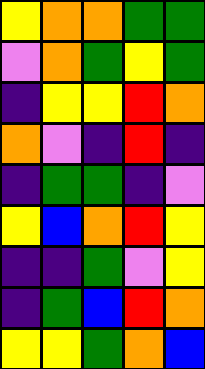[["yellow", "orange", "orange", "green", "green"], ["violet", "orange", "green", "yellow", "green"], ["indigo", "yellow", "yellow", "red", "orange"], ["orange", "violet", "indigo", "red", "indigo"], ["indigo", "green", "green", "indigo", "violet"], ["yellow", "blue", "orange", "red", "yellow"], ["indigo", "indigo", "green", "violet", "yellow"], ["indigo", "green", "blue", "red", "orange"], ["yellow", "yellow", "green", "orange", "blue"]]